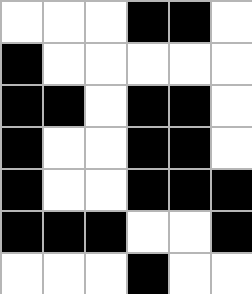[["white", "white", "white", "black", "black", "white"], ["black", "white", "white", "white", "white", "white"], ["black", "black", "white", "black", "black", "white"], ["black", "white", "white", "black", "black", "white"], ["black", "white", "white", "black", "black", "black"], ["black", "black", "black", "white", "white", "black"], ["white", "white", "white", "black", "white", "white"]]